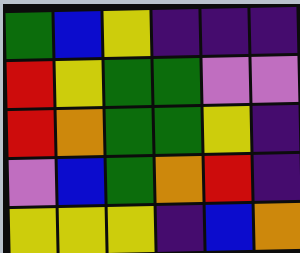[["green", "blue", "yellow", "indigo", "indigo", "indigo"], ["red", "yellow", "green", "green", "violet", "violet"], ["red", "orange", "green", "green", "yellow", "indigo"], ["violet", "blue", "green", "orange", "red", "indigo"], ["yellow", "yellow", "yellow", "indigo", "blue", "orange"]]